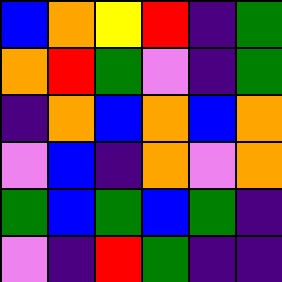[["blue", "orange", "yellow", "red", "indigo", "green"], ["orange", "red", "green", "violet", "indigo", "green"], ["indigo", "orange", "blue", "orange", "blue", "orange"], ["violet", "blue", "indigo", "orange", "violet", "orange"], ["green", "blue", "green", "blue", "green", "indigo"], ["violet", "indigo", "red", "green", "indigo", "indigo"]]